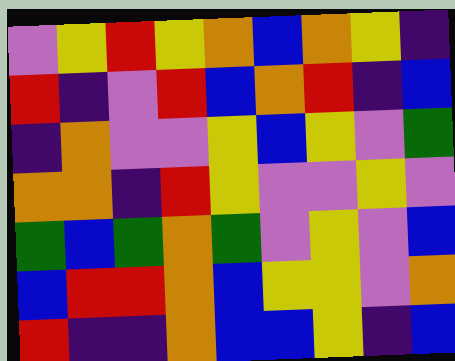[["violet", "yellow", "red", "yellow", "orange", "blue", "orange", "yellow", "indigo"], ["red", "indigo", "violet", "red", "blue", "orange", "red", "indigo", "blue"], ["indigo", "orange", "violet", "violet", "yellow", "blue", "yellow", "violet", "green"], ["orange", "orange", "indigo", "red", "yellow", "violet", "violet", "yellow", "violet"], ["green", "blue", "green", "orange", "green", "violet", "yellow", "violet", "blue"], ["blue", "red", "red", "orange", "blue", "yellow", "yellow", "violet", "orange"], ["red", "indigo", "indigo", "orange", "blue", "blue", "yellow", "indigo", "blue"]]